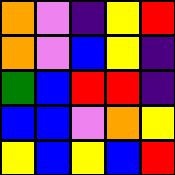[["orange", "violet", "indigo", "yellow", "red"], ["orange", "violet", "blue", "yellow", "indigo"], ["green", "blue", "red", "red", "indigo"], ["blue", "blue", "violet", "orange", "yellow"], ["yellow", "blue", "yellow", "blue", "red"]]